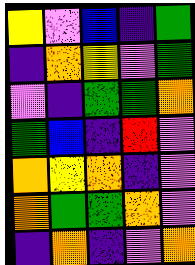[["yellow", "violet", "blue", "indigo", "green"], ["indigo", "orange", "yellow", "violet", "green"], ["violet", "indigo", "green", "green", "orange"], ["green", "blue", "indigo", "red", "violet"], ["orange", "yellow", "orange", "indigo", "violet"], ["orange", "green", "green", "orange", "violet"], ["indigo", "orange", "indigo", "violet", "orange"]]